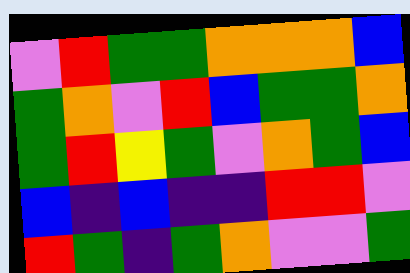[["violet", "red", "green", "green", "orange", "orange", "orange", "blue"], ["green", "orange", "violet", "red", "blue", "green", "green", "orange"], ["green", "red", "yellow", "green", "violet", "orange", "green", "blue"], ["blue", "indigo", "blue", "indigo", "indigo", "red", "red", "violet"], ["red", "green", "indigo", "green", "orange", "violet", "violet", "green"]]